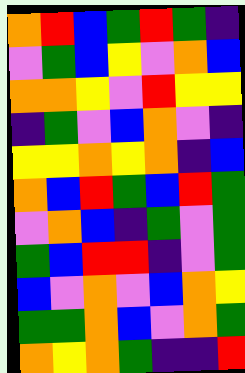[["orange", "red", "blue", "green", "red", "green", "indigo"], ["violet", "green", "blue", "yellow", "violet", "orange", "blue"], ["orange", "orange", "yellow", "violet", "red", "yellow", "yellow"], ["indigo", "green", "violet", "blue", "orange", "violet", "indigo"], ["yellow", "yellow", "orange", "yellow", "orange", "indigo", "blue"], ["orange", "blue", "red", "green", "blue", "red", "green"], ["violet", "orange", "blue", "indigo", "green", "violet", "green"], ["green", "blue", "red", "red", "indigo", "violet", "green"], ["blue", "violet", "orange", "violet", "blue", "orange", "yellow"], ["green", "green", "orange", "blue", "violet", "orange", "green"], ["orange", "yellow", "orange", "green", "indigo", "indigo", "red"]]